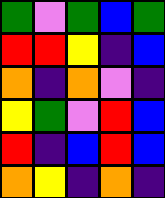[["green", "violet", "green", "blue", "green"], ["red", "red", "yellow", "indigo", "blue"], ["orange", "indigo", "orange", "violet", "indigo"], ["yellow", "green", "violet", "red", "blue"], ["red", "indigo", "blue", "red", "blue"], ["orange", "yellow", "indigo", "orange", "indigo"]]